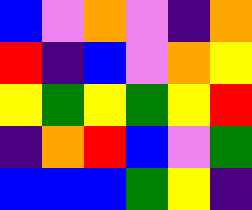[["blue", "violet", "orange", "violet", "indigo", "orange"], ["red", "indigo", "blue", "violet", "orange", "yellow"], ["yellow", "green", "yellow", "green", "yellow", "red"], ["indigo", "orange", "red", "blue", "violet", "green"], ["blue", "blue", "blue", "green", "yellow", "indigo"]]